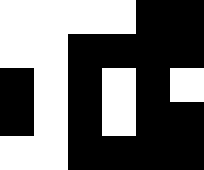[["white", "white", "white", "white", "black", "black"], ["white", "white", "black", "black", "black", "black"], ["black", "white", "black", "white", "black", "white"], ["black", "white", "black", "white", "black", "black"], ["white", "white", "black", "black", "black", "black"]]